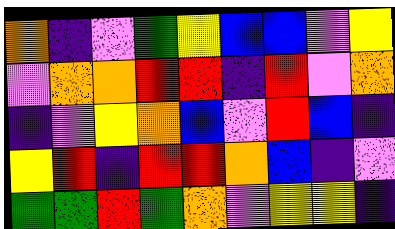[["orange", "indigo", "violet", "green", "yellow", "blue", "blue", "violet", "yellow"], ["violet", "orange", "orange", "red", "red", "indigo", "red", "violet", "orange"], ["indigo", "violet", "yellow", "orange", "blue", "violet", "red", "blue", "indigo"], ["yellow", "red", "indigo", "red", "red", "orange", "blue", "indigo", "violet"], ["green", "green", "red", "green", "orange", "violet", "yellow", "yellow", "indigo"]]